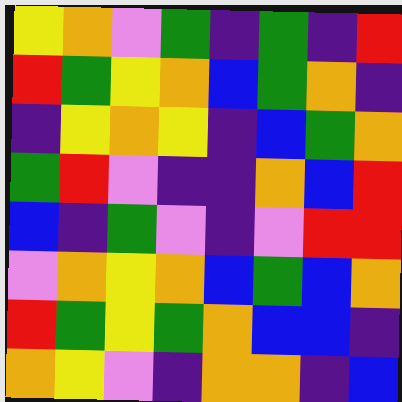[["yellow", "orange", "violet", "green", "indigo", "green", "indigo", "red"], ["red", "green", "yellow", "orange", "blue", "green", "orange", "indigo"], ["indigo", "yellow", "orange", "yellow", "indigo", "blue", "green", "orange"], ["green", "red", "violet", "indigo", "indigo", "orange", "blue", "red"], ["blue", "indigo", "green", "violet", "indigo", "violet", "red", "red"], ["violet", "orange", "yellow", "orange", "blue", "green", "blue", "orange"], ["red", "green", "yellow", "green", "orange", "blue", "blue", "indigo"], ["orange", "yellow", "violet", "indigo", "orange", "orange", "indigo", "blue"]]